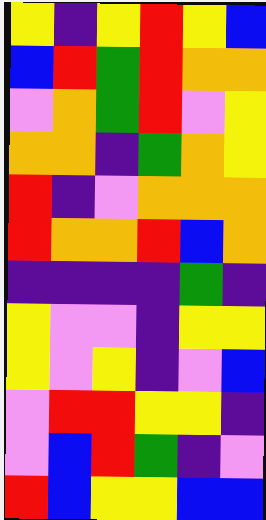[["yellow", "indigo", "yellow", "red", "yellow", "blue"], ["blue", "red", "green", "red", "orange", "orange"], ["violet", "orange", "green", "red", "violet", "yellow"], ["orange", "orange", "indigo", "green", "orange", "yellow"], ["red", "indigo", "violet", "orange", "orange", "orange"], ["red", "orange", "orange", "red", "blue", "orange"], ["indigo", "indigo", "indigo", "indigo", "green", "indigo"], ["yellow", "violet", "violet", "indigo", "yellow", "yellow"], ["yellow", "violet", "yellow", "indigo", "violet", "blue"], ["violet", "red", "red", "yellow", "yellow", "indigo"], ["violet", "blue", "red", "green", "indigo", "violet"], ["red", "blue", "yellow", "yellow", "blue", "blue"]]